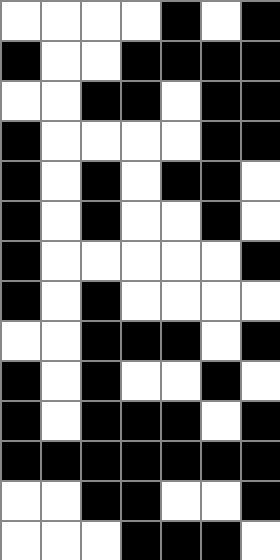[["white", "white", "white", "white", "black", "white", "black"], ["black", "white", "white", "black", "black", "black", "black"], ["white", "white", "black", "black", "white", "black", "black"], ["black", "white", "white", "white", "white", "black", "black"], ["black", "white", "black", "white", "black", "black", "white"], ["black", "white", "black", "white", "white", "black", "white"], ["black", "white", "white", "white", "white", "white", "black"], ["black", "white", "black", "white", "white", "white", "white"], ["white", "white", "black", "black", "black", "white", "black"], ["black", "white", "black", "white", "white", "black", "white"], ["black", "white", "black", "black", "black", "white", "black"], ["black", "black", "black", "black", "black", "black", "black"], ["white", "white", "black", "black", "white", "white", "black"], ["white", "white", "white", "black", "black", "black", "white"]]